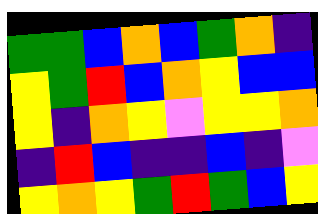[["green", "green", "blue", "orange", "blue", "green", "orange", "indigo"], ["yellow", "green", "red", "blue", "orange", "yellow", "blue", "blue"], ["yellow", "indigo", "orange", "yellow", "violet", "yellow", "yellow", "orange"], ["indigo", "red", "blue", "indigo", "indigo", "blue", "indigo", "violet"], ["yellow", "orange", "yellow", "green", "red", "green", "blue", "yellow"]]